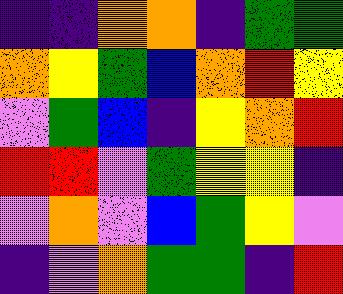[["indigo", "indigo", "orange", "orange", "indigo", "green", "green"], ["orange", "yellow", "green", "blue", "orange", "red", "yellow"], ["violet", "green", "blue", "indigo", "yellow", "orange", "red"], ["red", "red", "violet", "green", "yellow", "yellow", "indigo"], ["violet", "orange", "violet", "blue", "green", "yellow", "violet"], ["indigo", "violet", "orange", "green", "green", "indigo", "red"]]